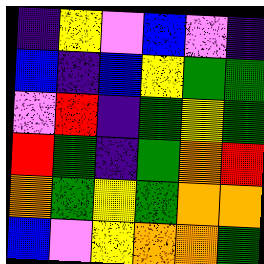[["indigo", "yellow", "violet", "blue", "violet", "indigo"], ["blue", "indigo", "blue", "yellow", "green", "green"], ["violet", "red", "indigo", "green", "yellow", "green"], ["red", "green", "indigo", "green", "orange", "red"], ["orange", "green", "yellow", "green", "orange", "orange"], ["blue", "violet", "yellow", "orange", "orange", "green"]]